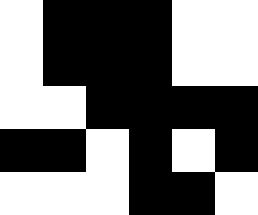[["white", "black", "black", "black", "white", "white"], ["white", "black", "black", "black", "white", "white"], ["white", "white", "black", "black", "black", "black"], ["black", "black", "white", "black", "white", "black"], ["white", "white", "white", "black", "black", "white"]]